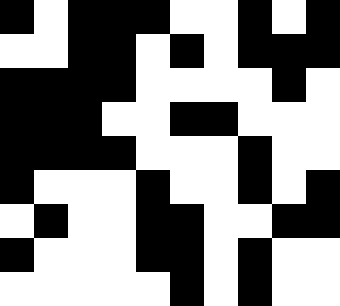[["black", "white", "black", "black", "black", "white", "white", "black", "white", "black"], ["white", "white", "black", "black", "white", "black", "white", "black", "black", "black"], ["black", "black", "black", "black", "white", "white", "white", "white", "black", "white"], ["black", "black", "black", "white", "white", "black", "black", "white", "white", "white"], ["black", "black", "black", "black", "white", "white", "white", "black", "white", "white"], ["black", "white", "white", "white", "black", "white", "white", "black", "white", "black"], ["white", "black", "white", "white", "black", "black", "white", "white", "black", "black"], ["black", "white", "white", "white", "black", "black", "white", "black", "white", "white"], ["white", "white", "white", "white", "white", "black", "white", "black", "white", "white"]]